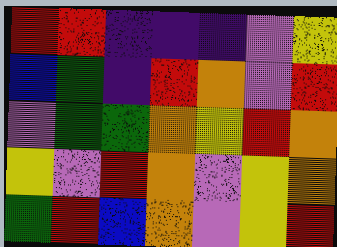[["red", "red", "indigo", "indigo", "indigo", "violet", "yellow"], ["blue", "green", "indigo", "red", "orange", "violet", "red"], ["violet", "green", "green", "orange", "yellow", "red", "orange"], ["yellow", "violet", "red", "orange", "violet", "yellow", "orange"], ["green", "red", "blue", "orange", "violet", "yellow", "red"]]